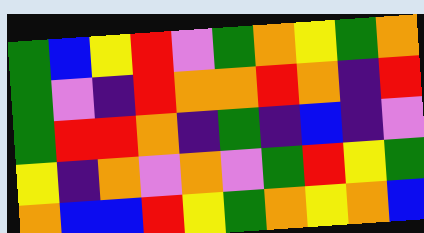[["green", "blue", "yellow", "red", "violet", "green", "orange", "yellow", "green", "orange"], ["green", "violet", "indigo", "red", "orange", "orange", "red", "orange", "indigo", "red"], ["green", "red", "red", "orange", "indigo", "green", "indigo", "blue", "indigo", "violet"], ["yellow", "indigo", "orange", "violet", "orange", "violet", "green", "red", "yellow", "green"], ["orange", "blue", "blue", "red", "yellow", "green", "orange", "yellow", "orange", "blue"]]